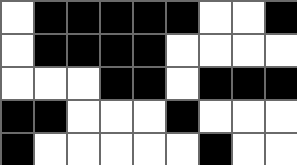[["white", "black", "black", "black", "black", "black", "white", "white", "black"], ["white", "black", "black", "black", "black", "white", "white", "white", "white"], ["white", "white", "white", "black", "black", "white", "black", "black", "black"], ["black", "black", "white", "white", "white", "black", "white", "white", "white"], ["black", "white", "white", "white", "white", "white", "black", "white", "white"]]